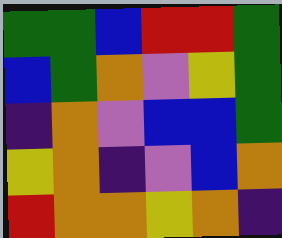[["green", "green", "blue", "red", "red", "green"], ["blue", "green", "orange", "violet", "yellow", "green"], ["indigo", "orange", "violet", "blue", "blue", "green"], ["yellow", "orange", "indigo", "violet", "blue", "orange"], ["red", "orange", "orange", "yellow", "orange", "indigo"]]